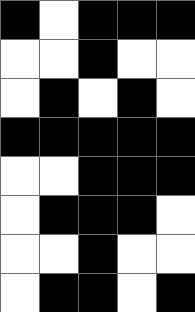[["black", "white", "black", "black", "black"], ["white", "white", "black", "white", "white"], ["white", "black", "white", "black", "white"], ["black", "black", "black", "black", "black"], ["white", "white", "black", "black", "black"], ["white", "black", "black", "black", "white"], ["white", "white", "black", "white", "white"], ["white", "black", "black", "white", "black"]]